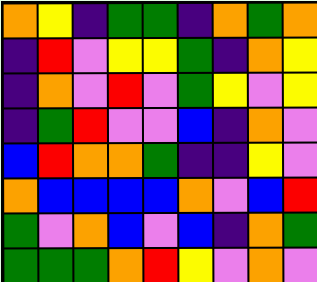[["orange", "yellow", "indigo", "green", "green", "indigo", "orange", "green", "orange"], ["indigo", "red", "violet", "yellow", "yellow", "green", "indigo", "orange", "yellow"], ["indigo", "orange", "violet", "red", "violet", "green", "yellow", "violet", "yellow"], ["indigo", "green", "red", "violet", "violet", "blue", "indigo", "orange", "violet"], ["blue", "red", "orange", "orange", "green", "indigo", "indigo", "yellow", "violet"], ["orange", "blue", "blue", "blue", "blue", "orange", "violet", "blue", "red"], ["green", "violet", "orange", "blue", "violet", "blue", "indigo", "orange", "green"], ["green", "green", "green", "orange", "red", "yellow", "violet", "orange", "violet"]]